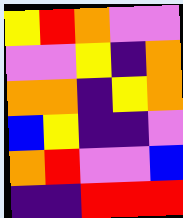[["yellow", "red", "orange", "violet", "violet"], ["violet", "violet", "yellow", "indigo", "orange"], ["orange", "orange", "indigo", "yellow", "orange"], ["blue", "yellow", "indigo", "indigo", "violet"], ["orange", "red", "violet", "violet", "blue"], ["indigo", "indigo", "red", "red", "red"]]